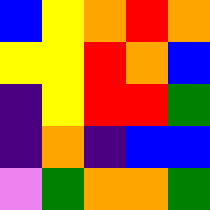[["blue", "yellow", "orange", "red", "orange"], ["yellow", "yellow", "red", "orange", "blue"], ["indigo", "yellow", "red", "red", "green"], ["indigo", "orange", "indigo", "blue", "blue"], ["violet", "green", "orange", "orange", "green"]]